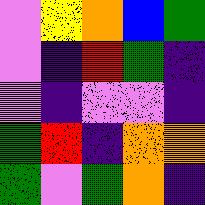[["violet", "yellow", "orange", "blue", "green"], ["violet", "indigo", "red", "green", "indigo"], ["violet", "indigo", "violet", "violet", "indigo"], ["green", "red", "indigo", "orange", "orange"], ["green", "violet", "green", "orange", "indigo"]]